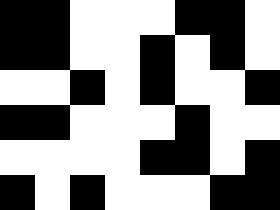[["black", "black", "white", "white", "white", "black", "black", "white"], ["black", "black", "white", "white", "black", "white", "black", "white"], ["white", "white", "black", "white", "black", "white", "white", "black"], ["black", "black", "white", "white", "white", "black", "white", "white"], ["white", "white", "white", "white", "black", "black", "white", "black"], ["black", "white", "black", "white", "white", "white", "black", "black"]]